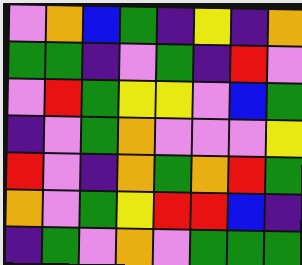[["violet", "orange", "blue", "green", "indigo", "yellow", "indigo", "orange"], ["green", "green", "indigo", "violet", "green", "indigo", "red", "violet"], ["violet", "red", "green", "yellow", "yellow", "violet", "blue", "green"], ["indigo", "violet", "green", "orange", "violet", "violet", "violet", "yellow"], ["red", "violet", "indigo", "orange", "green", "orange", "red", "green"], ["orange", "violet", "green", "yellow", "red", "red", "blue", "indigo"], ["indigo", "green", "violet", "orange", "violet", "green", "green", "green"]]